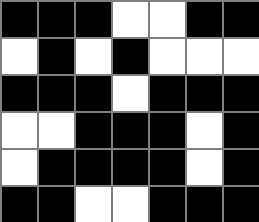[["black", "black", "black", "white", "white", "black", "black"], ["white", "black", "white", "black", "white", "white", "white"], ["black", "black", "black", "white", "black", "black", "black"], ["white", "white", "black", "black", "black", "white", "black"], ["white", "black", "black", "black", "black", "white", "black"], ["black", "black", "white", "white", "black", "black", "black"]]